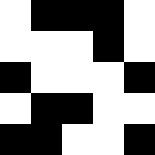[["white", "black", "black", "black", "white"], ["white", "white", "white", "black", "white"], ["black", "white", "white", "white", "black"], ["white", "black", "black", "white", "white"], ["black", "black", "white", "white", "black"]]